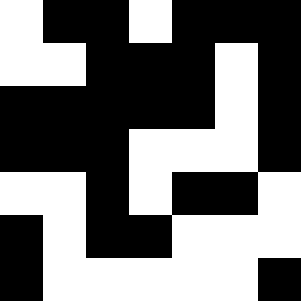[["white", "black", "black", "white", "black", "black", "black"], ["white", "white", "black", "black", "black", "white", "black"], ["black", "black", "black", "black", "black", "white", "black"], ["black", "black", "black", "white", "white", "white", "black"], ["white", "white", "black", "white", "black", "black", "white"], ["black", "white", "black", "black", "white", "white", "white"], ["black", "white", "white", "white", "white", "white", "black"]]